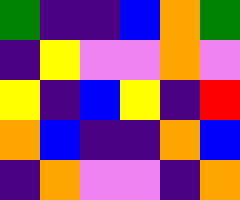[["green", "indigo", "indigo", "blue", "orange", "green"], ["indigo", "yellow", "violet", "violet", "orange", "violet"], ["yellow", "indigo", "blue", "yellow", "indigo", "red"], ["orange", "blue", "indigo", "indigo", "orange", "blue"], ["indigo", "orange", "violet", "violet", "indigo", "orange"]]